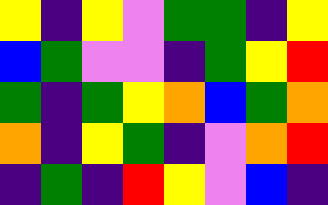[["yellow", "indigo", "yellow", "violet", "green", "green", "indigo", "yellow"], ["blue", "green", "violet", "violet", "indigo", "green", "yellow", "red"], ["green", "indigo", "green", "yellow", "orange", "blue", "green", "orange"], ["orange", "indigo", "yellow", "green", "indigo", "violet", "orange", "red"], ["indigo", "green", "indigo", "red", "yellow", "violet", "blue", "indigo"]]